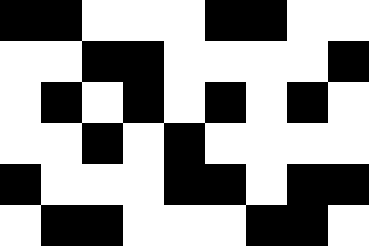[["black", "black", "white", "white", "white", "black", "black", "white", "white"], ["white", "white", "black", "black", "white", "white", "white", "white", "black"], ["white", "black", "white", "black", "white", "black", "white", "black", "white"], ["white", "white", "black", "white", "black", "white", "white", "white", "white"], ["black", "white", "white", "white", "black", "black", "white", "black", "black"], ["white", "black", "black", "white", "white", "white", "black", "black", "white"]]